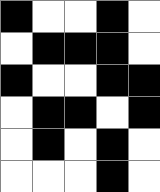[["black", "white", "white", "black", "white"], ["white", "black", "black", "black", "white"], ["black", "white", "white", "black", "black"], ["white", "black", "black", "white", "black"], ["white", "black", "white", "black", "white"], ["white", "white", "white", "black", "white"]]